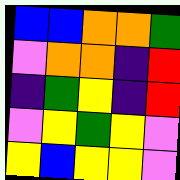[["blue", "blue", "orange", "orange", "green"], ["violet", "orange", "orange", "indigo", "red"], ["indigo", "green", "yellow", "indigo", "red"], ["violet", "yellow", "green", "yellow", "violet"], ["yellow", "blue", "yellow", "yellow", "violet"]]